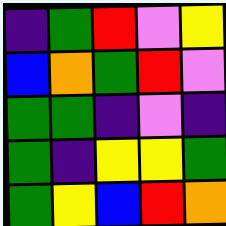[["indigo", "green", "red", "violet", "yellow"], ["blue", "orange", "green", "red", "violet"], ["green", "green", "indigo", "violet", "indigo"], ["green", "indigo", "yellow", "yellow", "green"], ["green", "yellow", "blue", "red", "orange"]]